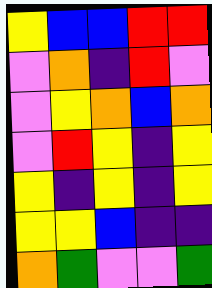[["yellow", "blue", "blue", "red", "red"], ["violet", "orange", "indigo", "red", "violet"], ["violet", "yellow", "orange", "blue", "orange"], ["violet", "red", "yellow", "indigo", "yellow"], ["yellow", "indigo", "yellow", "indigo", "yellow"], ["yellow", "yellow", "blue", "indigo", "indigo"], ["orange", "green", "violet", "violet", "green"]]